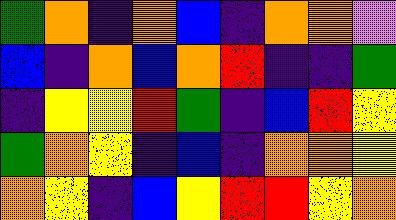[["green", "orange", "indigo", "orange", "blue", "indigo", "orange", "orange", "violet"], ["blue", "indigo", "orange", "blue", "orange", "red", "indigo", "indigo", "green"], ["indigo", "yellow", "yellow", "red", "green", "indigo", "blue", "red", "yellow"], ["green", "orange", "yellow", "indigo", "blue", "indigo", "orange", "orange", "yellow"], ["orange", "yellow", "indigo", "blue", "yellow", "red", "red", "yellow", "orange"]]